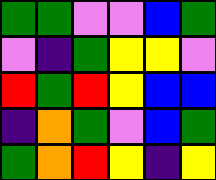[["green", "green", "violet", "violet", "blue", "green"], ["violet", "indigo", "green", "yellow", "yellow", "violet"], ["red", "green", "red", "yellow", "blue", "blue"], ["indigo", "orange", "green", "violet", "blue", "green"], ["green", "orange", "red", "yellow", "indigo", "yellow"]]